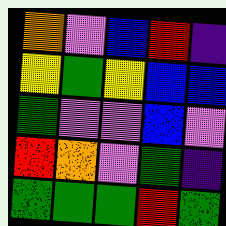[["orange", "violet", "blue", "red", "indigo"], ["yellow", "green", "yellow", "blue", "blue"], ["green", "violet", "violet", "blue", "violet"], ["red", "orange", "violet", "green", "indigo"], ["green", "green", "green", "red", "green"]]